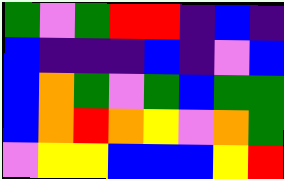[["green", "violet", "green", "red", "red", "indigo", "blue", "indigo"], ["blue", "indigo", "indigo", "indigo", "blue", "indigo", "violet", "blue"], ["blue", "orange", "green", "violet", "green", "blue", "green", "green"], ["blue", "orange", "red", "orange", "yellow", "violet", "orange", "green"], ["violet", "yellow", "yellow", "blue", "blue", "blue", "yellow", "red"]]